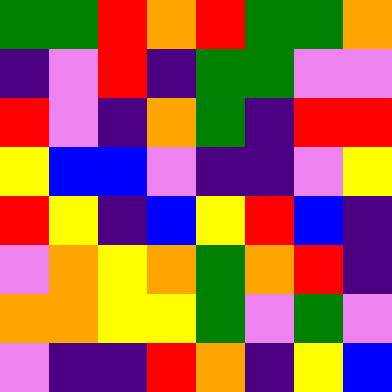[["green", "green", "red", "orange", "red", "green", "green", "orange"], ["indigo", "violet", "red", "indigo", "green", "green", "violet", "violet"], ["red", "violet", "indigo", "orange", "green", "indigo", "red", "red"], ["yellow", "blue", "blue", "violet", "indigo", "indigo", "violet", "yellow"], ["red", "yellow", "indigo", "blue", "yellow", "red", "blue", "indigo"], ["violet", "orange", "yellow", "orange", "green", "orange", "red", "indigo"], ["orange", "orange", "yellow", "yellow", "green", "violet", "green", "violet"], ["violet", "indigo", "indigo", "red", "orange", "indigo", "yellow", "blue"]]